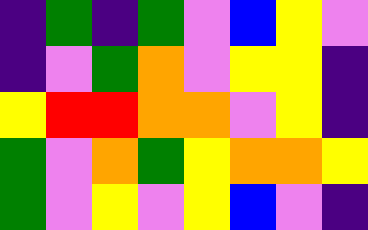[["indigo", "green", "indigo", "green", "violet", "blue", "yellow", "violet"], ["indigo", "violet", "green", "orange", "violet", "yellow", "yellow", "indigo"], ["yellow", "red", "red", "orange", "orange", "violet", "yellow", "indigo"], ["green", "violet", "orange", "green", "yellow", "orange", "orange", "yellow"], ["green", "violet", "yellow", "violet", "yellow", "blue", "violet", "indigo"]]